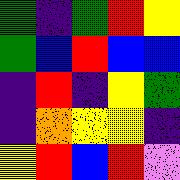[["green", "indigo", "green", "red", "yellow"], ["green", "blue", "red", "blue", "blue"], ["indigo", "red", "indigo", "yellow", "green"], ["indigo", "orange", "yellow", "yellow", "indigo"], ["yellow", "red", "blue", "red", "violet"]]